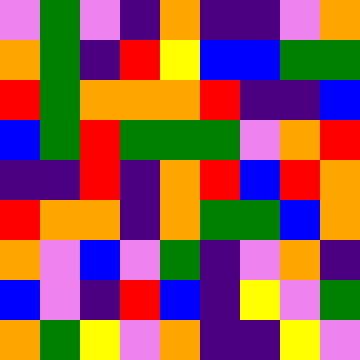[["violet", "green", "violet", "indigo", "orange", "indigo", "indigo", "violet", "orange"], ["orange", "green", "indigo", "red", "yellow", "blue", "blue", "green", "green"], ["red", "green", "orange", "orange", "orange", "red", "indigo", "indigo", "blue"], ["blue", "green", "red", "green", "green", "green", "violet", "orange", "red"], ["indigo", "indigo", "red", "indigo", "orange", "red", "blue", "red", "orange"], ["red", "orange", "orange", "indigo", "orange", "green", "green", "blue", "orange"], ["orange", "violet", "blue", "violet", "green", "indigo", "violet", "orange", "indigo"], ["blue", "violet", "indigo", "red", "blue", "indigo", "yellow", "violet", "green"], ["orange", "green", "yellow", "violet", "orange", "indigo", "indigo", "yellow", "violet"]]